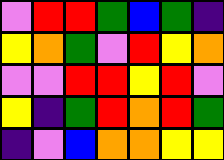[["violet", "red", "red", "green", "blue", "green", "indigo"], ["yellow", "orange", "green", "violet", "red", "yellow", "orange"], ["violet", "violet", "red", "red", "yellow", "red", "violet"], ["yellow", "indigo", "green", "red", "orange", "red", "green"], ["indigo", "violet", "blue", "orange", "orange", "yellow", "yellow"]]